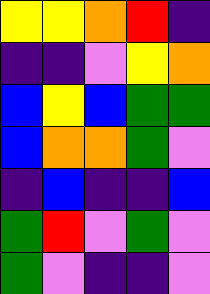[["yellow", "yellow", "orange", "red", "indigo"], ["indigo", "indigo", "violet", "yellow", "orange"], ["blue", "yellow", "blue", "green", "green"], ["blue", "orange", "orange", "green", "violet"], ["indigo", "blue", "indigo", "indigo", "blue"], ["green", "red", "violet", "green", "violet"], ["green", "violet", "indigo", "indigo", "violet"]]